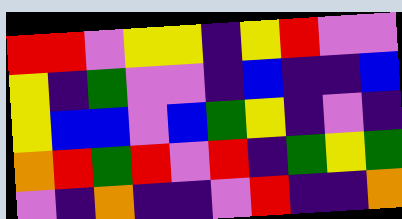[["red", "red", "violet", "yellow", "yellow", "indigo", "yellow", "red", "violet", "violet"], ["yellow", "indigo", "green", "violet", "violet", "indigo", "blue", "indigo", "indigo", "blue"], ["yellow", "blue", "blue", "violet", "blue", "green", "yellow", "indigo", "violet", "indigo"], ["orange", "red", "green", "red", "violet", "red", "indigo", "green", "yellow", "green"], ["violet", "indigo", "orange", "indigo", "indigo", "violet", "red", "indigo", "indigo", "orange"]]